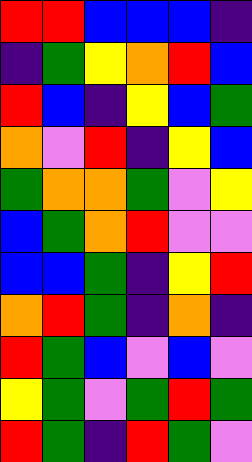[["red", "red", "blue", "blue", "blue", "indigo"], ["indigo", "green", "yellow", "orange", "red", "blue"], ["red", "blue", "indigo", "yellow", "blue", "green"], ["orange", "violet", "red", "indigo", "yellow", "blue"], ["green", "orange", "orange", "green", "violet", "yellow"], ["blue", "green", "orange", "red", "violet", "violet"], ["blue", "blue", "green", "indigo", "yellow", "red"], ["orange", "red", "green", "indigo", "orange", "indigo"], ["red", "green", "blue", "violet", "blue", "violet"], ["yellow", "green", "violet", "green", "red", "green"], ["red", "green", "indigo", "red", "green", "violet"]]